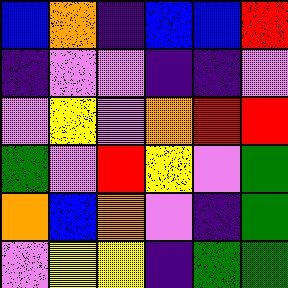[["blue", "orange", "indigo", "blue", "blue", "red"], ["indigo", "violet", "violet", "indigo", "indigo", "violet"], ["violet", "yellow", "violet", "orange", "red", "red"], ["green", "violet", "red", "yellow", "violet", "green"], ["orange", "blue", "orange", "violet", "indigo", "green"], ["violet", "yellow", "yellow", "indigo", "green", "green"]]